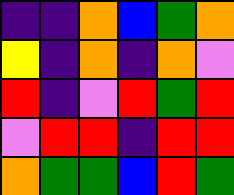[["indigo", "indigo", "orange", "blue", "green", "orange"], ["yellow", "indigo", "orange", "indigo", "orange", "violet"], ["red", "indigo", "violet", "red", "green", "red"], ["violet", "red", "red", "indigo", "red", "red"], ["orange", "green", "green", "blue", "red", "green"]]